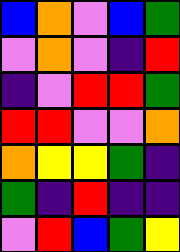[["blue", "orange", "violet", "blue", "green"], ["violet", "orange", "violet", "indigo", "red"], ["indigo", "violet", "red", "red", "green"], ["red", "red", "violet", "violet", "orange"], ["orange", "yellow", "yellow", "green", "indigo"], ["green", "indigo", "red", "indigo", "indigo"], ["violet", "red", "blue", "green", "yellow"]]